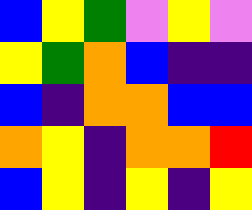[["blue", "yellow", "green", "violet", "yellow", "violet"], ["yellow", "green", "orange", "blue", "indigo", "indigo"], ["blue", "indigo", "orange", "orange", "blue", "blue"], ["orange", "yellow", "indigo", "orange", "orange", "red"], ["blue", "yellow", "indigo", "yellow", "indigo", "yellow"]]